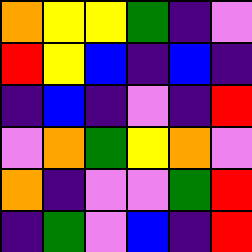[["orange", "yellow", "yellow", "green", "indigo", "violet"], ["red", "yellow", "blue", "indigo", "blue", "indigo"], ["indigo", "blue", "indigo", "violet", "indigo", "red"], ["violet", "orange", "green", "yellow", "orange", "violet"], ["orange", "indigo", "violet", "violet", "green", "red"], ["indigo", "green", "violet", "blue", "indigo", "red"]]